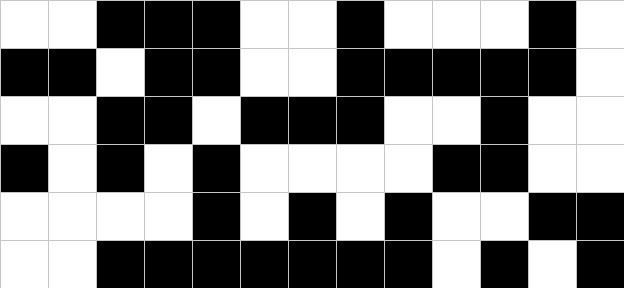[["white", "white", "black", "black", "black", "white", "white", "black", "white", "white", "white", "black", "white"], ["black", "black", "white", "black", "black", "white", "white", "black", "black", "black", "black", "black", "white"], ["white", "white", "black", "black", "white", "black", "black", "black", "white", "white", "black", "white", "white"], ["black", "white", "black", "white", "black", "white", "white", "white", "white", "black", "black", "white", "white"], ["white", "white", "white", "white", "black", "white", "black", "white", "black", "white", "white", "black", "black"], ["white", "white", "black", "black", "black", "black", "black", "black", "black", "white", "black", "white", "black"]]